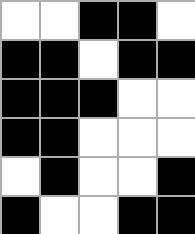[["white", "white", "black", "black", "white"], ["black", "black", "white", "black", "black"], ["black", "black", "black", "white", "white"], ["black", "black", "white", "white", "white"], ["white", "black", "white", "white", "black"], ["black", "white", "white", "black", "black"]]